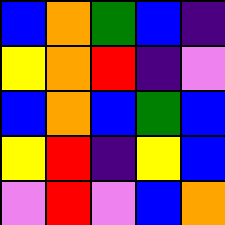[["blue", "orange", "green", "blue", "indigo"], ["yellow", "orange", "red", "indigo", "violet"], ["blue", "orange", "blue", "green", "blue"], ["yellow", "red", "indigo", "yellow", "blue"], ["violet", "red", "violet", "blue", "orange"]]